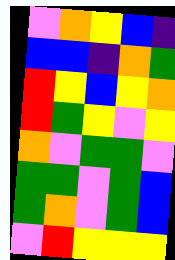[["violet", "orange", "yellow", "blue", "indigo"], ["blue", "blue", "indigo", "orange", "green"], ["red", "yellow", "blue", "yellow", "orange"], ["red", "green", "yellow", "violet", "yellow"], ["orange", "violet", "green", "green", "violet"], ["green", "green", "violet", "green", "blue"], ["green", "orange", "violet", "green", "blue"], ["violet", "red", "yellow", "yellow", "yellow"]]